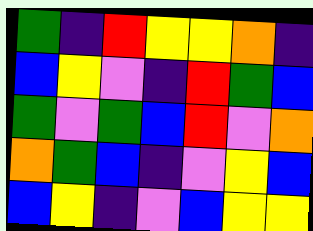[["green", "indigo", "red", "yellow", "yellow", "orange", "indigo"], ["blue", "yellow", "violet", "indigo", "red", "green", "blue"], ["green", "violet", "green", "blue", "red", "violet", "orange"], ["orange", "green", "blue", "indigo", "violet", "yellow", "blue"], ["blue", "yellow", "indigo", "violet", "blue", "yellow", "yellow"]]